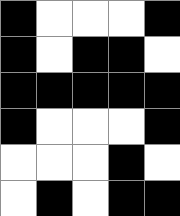[["black", "white", "white", "white", "black"], ["black", "white", "black", "black", "white"], ["black", "black", "black", "black", "black"], ["black", "white", "white", "white", "black"], ["white", "white", "white", "black", "white"], ["white", "black", "white", "black", "black"]]